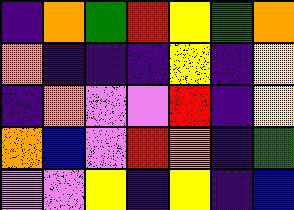[["indigo", "orange", "green", "red", "yellow", "green", "orange"], ["orange", "indigo", "indigo", "indigo", "yellow", "indigo", "yellow"], ["indigo", "orange", "violet", "violet", "red", "indigo", "yellow"], ["orange", "blue", "violet", "red", "orange", "indigo", "green"], ["violet", "violet", "yellow", "indigo", "yellow", "indigo", "blue"]]